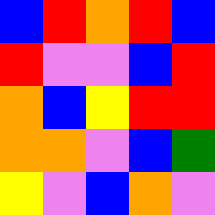[["blue", "red", "orange", "red", "blue"], ["red", "violet", "violet", "blue", "red"], ["orange", "blue", "yellow", "red", "red"], ["orange", "orange", "violet", "blue", "green"], ["yellow", "violet", "blue", "orange", "violet"]]